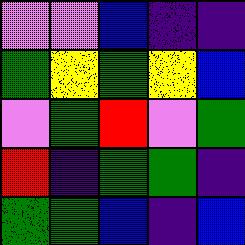[["violet", "violet", "blue", "indigo", "indigo"], ["green", "yellow", "green", "yellow", "blue"], ["violet", "green", "red", "violet", "green"], ["red", "indigo", "green", "green", "indigo"], ["green", "green", "blue", "indigo", "blue"]]